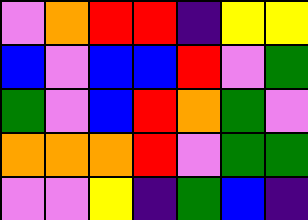[["violet", "orange", "red", "red", "indigo", "yellow", "yellow"], ["blue", "violet", "blue", "blue", "red", "violet", "green"], ["green", "violet", "blue", "red", "orange", "green", "violet"], ["orange", "orange", "orange", "red", "violet", "green", "green"], ["violet", "violet", "yellow", "indigo", "green", "blue", "indigo"]]